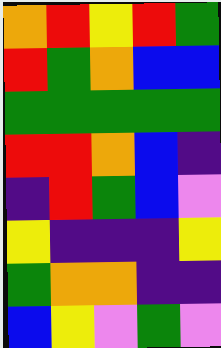[["orange", "red", "yellow", "red", "green"], ["red", "green", "orange", "blue", "blue"], ["green", "green", "green", "green", "green"], ["red", "red", "orange", "blue", "indigo"], ["indigo", "red", "green", "blue", "violet"], ["yellow", "indigo", "indigo", "indigo", "yellow"], ["green", "orange", "orange", "indigo", "indigo"], ["blue", "yellow", "violet", "green", "violet"]]